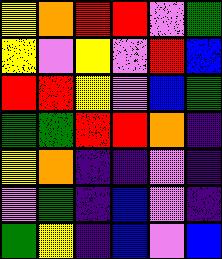[["yellow", "orange", "red", "red", "violet", "green"], ["yellow", "violet", "yellow", "violet", "red", "blue"], ["red", "red", "yellow", "violet", "blue", "green"], ["green", "green", "red", "red", "orange", "indigo"], ["yellow", "orange", "indigo", "indigo", "violet", "indigo"], ["violet", "green", "indigo", "blue", "violet", "indigo"], ["green", "yellow", "indigo", "blue", "violet", "blue"]]